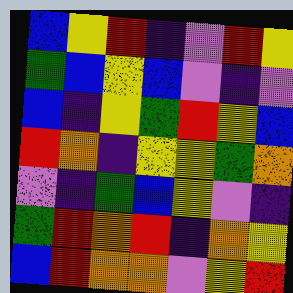[["blue", "yellow", "red", "indigo", "violet", "red", "yellow"], ["green", "blue", "yellow", "blue", "violet", "indigo", "violet"], ["blue", "indigo", "yellow", "green", "red", "yellow", "blue"], ["red", "orange", "indigo", "yellow", "yellow", "green", "orange"], ["violet", "indigo", "green", "blue", "yellow", "violet", "indigo"], ["green", "red", "orange", "red", "indigo", "orange", "yellow"], ["blue", "red", "orange", "orange", "violet", "yellow", "red"]]